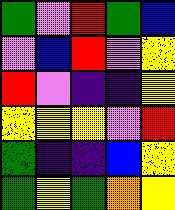[["green", "violet", "red", "green", "blue"], ["violet", "blue", "red", "violet", "yellow"], ["red", "violet", "indigo", "indigo", "yellow"], ["yellow", "yellow", "yellow", "violet", "red"], ["green", "indigo", "indigo", "blue", "yellow"], ["green", "yellow", "green", "orange", "yellow"]]